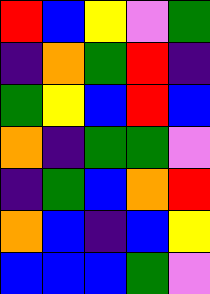[["red", "blue", "yellow", "violet", "green"], ["indigo", "orange", "green", "red", "indigo"], ["green", "yellow", "blue", "red", "blue"], ["orange", "indigo", "green", "green", "violet"], ["indigo", "green", "blue", "orange", "red"], ["orange", "blue", "indigo", "blue", "yellow"], ["blue", "blue", "blue", "green", "violet"]]